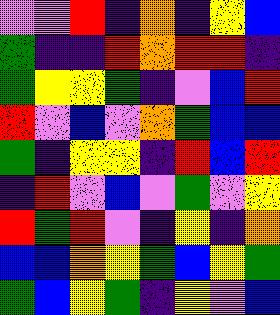[["violet", "violet", "red", "indigo", "orange", "indigo", "yellow", "blue"], ["green", "indigo", "indigo", "red", "orange", "red", "red", "indigo"], ["green", "yellow", "yellow", "green", "indigo", "violet", "blue", "red"], ["red", "violet", "blue", "violet", "orange", "green", "blue", "blue"], ["green", "indigo", "yellow", "yellow", "indigo", "red", "blue", "red"], ["indigo", "red", "violet", "blue", "violet", "green", "violet", "yellow"], ["red", "green", "red", "violet", "indigo", "yellow", "indigo", "orange"], ["blue", "blue", "orange", "yellow", "green", "blue", "yellow", "green"], ["green", "blue", "yellow", "green", "indigo", "yellow", "violet", "blue"]]